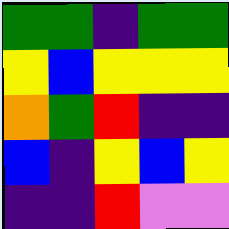[["green", "green", "indigo", "green", "green"], ["yellow", "blue", "yellow", "yellow", "yellow"], ["orange", "green", "red", "indigo", "indigo"], ["blue", "indigo", "yellow", "blue", "yellow"], ["indigo", "indigo", "red", "violet", "violet"]]